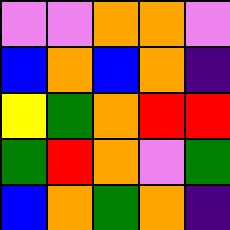[["violet", "violet", "orange", "orange", "violet"], ["blue", "orange", "blue", "orange", "indigo"], ["yellow", "green", "orange", "red", "red"], ["green", "red", "orange", "violet", "green"], ["blue", "orange", "green", "orange", "indigo"]]